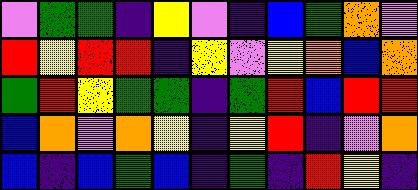[["violet", "green", "green", "indigo", "yellow", "violet", "indigo", "blue", "green", "orange", "violet"], ["red", "yellow", "red", "red", "indigo", "yellow", "violet", "yellow", "orange", "blue", "orange"], ["green", "red", "yellow", "green", "green", "indigo", "green", "red", "blue", "red", "red"], ["blue", "orange", "violet", "orange", "yellow", "indigo", "yellow", "red", "indigo", "violet", "orange"], ["blue", "indigo", "blue", "green", "blue", "indigo", "green", "indigo", "red", "yellow", "indigo"]]